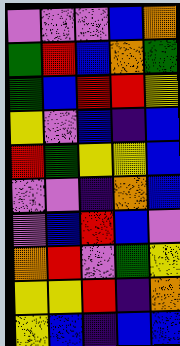[["violet", "violet", "violet", "blue", "orange"], ["green", "red", "blue", "orange", "green"], ["green", "blue", "red", "red", "yellow"], ["yellow", "violet", "blue", "indigo", "blue"], ["red", "green", "yellow", "yellow", "blue"], ["violet", "violet", "indigo", "orange", "blue"], ["violet", "blue", "red", "blue", "violet"], ["orange", "red", "violet", "green", "yellow"], ["yellow", "yellow", "red", "indigo", "orange"], ["yellow", "blue", "indigo", "blue", "blue"]]